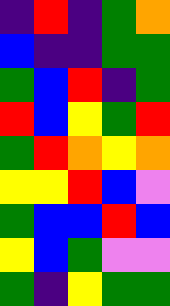[["indigo", "red", "indigo", "green", "orange"], ["blue", "indigo", "indigo", "green", "green"], ["green", "blue", "red", "indigo", "green"], ["red", "blue", "yellow", "green", "red"], ["green", "red", "orange", "yellow", "orange"], ["yellow", "yellow", "red", "blue", "violet"], ["green", "blue", "blue", "red", "blue"], ["yellow", "blue", "green", "violet", "violet"], ["green", "indigo", "yellow", "green", "green"]]